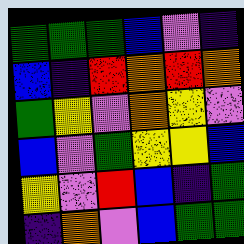[["green", "green", "green", "blue", "violet", "indigo"], ["blue", "indigo", "red", "orange", "red", "orange"], ["green", "yellow", "violet", "orange", "yellow", "violet"], ["blue", "violet", "green", "yellow", "yellow", "blue"], ["yellow", "violet", "red", "blue", "indigo", "green"], ["indigo", "orange", "violet", "blue", "green", "green"]]